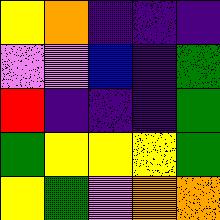[["yellow", "orange", "indigo", "indigo", "indigo"], ["violet", "violet", "blue", "indigo", "green"], ["red", "indigo", "indigo", "indigo", "green"], ["green", "yellow", "yellow", "yellow", "green"], ["yellow", "green", "violet", "orange", "orange"]]